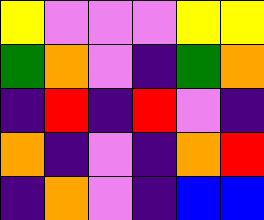[["yellow", "violet", "violet", "violet", "yellow", "yellow"], ["green", "orange", "violet", "indigo", "green", "orange"], ["indigo", "red", "indigo", "red", "violet", "indigo"], ["orange", "indigo", "violet", "indigo", "orange", "red"], ["indigo", "orange", "violet", "indigo", "blue", "blue"]]